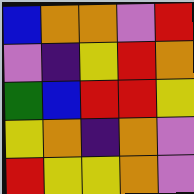[["blue", "orange", "orange", "violet", "red"], ["violet", "indigo", "yellow", "red", "orange"], ["green", "blue", "red", "red", "yellow"], ["yellow", "orange", "indigo", "orange", "violet"], ["red", "yellow", "yellow", "orange", "violet"]]